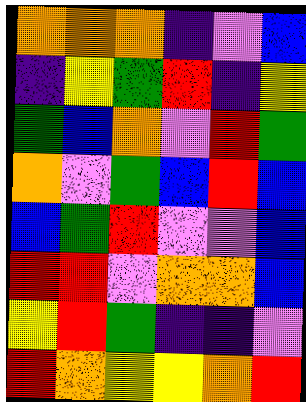[["orange", "orange", "orange", "indigo", "violet", "blue"], ["indigo", "yellow", "green", "red", "indigo", "yellow"], ["green", "blue", "orange", "violet", "red", "green"], ["orange", "violet", "green", "blue", "red", "blue"], ["blue", "green", "red", "violet", "violet", "blue"], ["red", "red", "violet", "orange", "orange", "blue"], ["yellow", "red", "green", "indigo", "indigo", "violet"], ["red", "orange", "yellow", "yellow", "orange", "red"]]